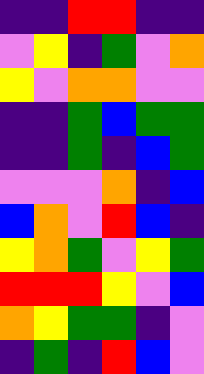[["indigo", "indigo", "red", "red", "indigo", "indigo"], ["violet", "yellow", "indigo", "green", "violet", "orange"], ["yellow", "violet", "orange", "orange", "violet", "violet"], ["indigo", "indigo", "green", "blue", "green", "green"], ["indigo", "indigo", "green", "indigo", "blue", "green"], ["violet", "violet", "violet", "orange", "indigo", "blue"], ["blue", "orange", "violet", "red", "blue", "indigo"], ["yellow", "orange", "green", "violet", "yellow", "green"], ["red", "red", "red", "yellow", "violet", "blue"], ["orange", "yellow", "green", "green", "indigo", "violet"], ["indigo", "green", "indigo", "red", "blue", "violet"]]